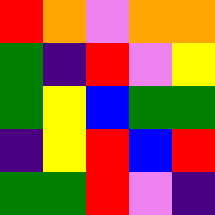[["red", "orange", "violet", "orange", "orange"], ["green", "indigo", "red", "violet", "yellow"], ["green", "yellow", "blue", "green", "green"], ["indigo", "yellow", "red", "blue", "red"], ["green", "green", "red", "violet", "indigo"]]